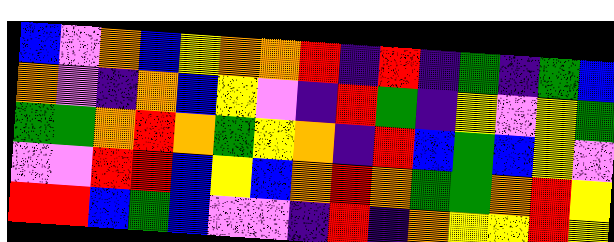[["blue", "violet", "orange", "blue", "yellow", "orange", "orange", "red", "indigo", "red", "indigo", "green", "indigo", "green", "blue"], ["orange", "violet", "indigo", "orange", "blue", "yellow", "violet", "indigo", "red", "green", "indigo", "yellow", "violet", "yellow", "green"], ["green", "green", "orange", "red", "orange", "green", "yellow", "orange", "indigo", "red", "blue", "green", "blue", "yellow", "violet"], ["violet", "violet", "red", "red", "blue", "yellow", "blue", "orange", "red", "orange", "green", "green", "orange", "red", "yellow"], ["red", "red", "blue", "green", "blue", "violet", "violet", "indigo", "red", "indigo", "orange", "yellow", "yellow", "red", "yellow"]]